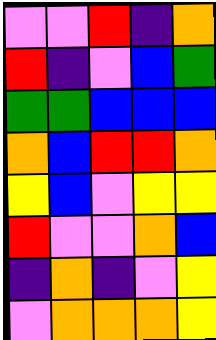[["violet", "violet", "red", "indigo", "orange"], ["red", "indigo", "violet", "blue", "green"], ["green", "green", "blue", "blue", "blue"], ["orange", "blue", "red", "red", "orange"], ["yellow", "blue", "violet", "yellow", "yellow"], ["red", "violet", "violet", "orange", "blue"], ["indigo", "orange", "indigo", "violet", "yellow"], ["violet", "orange", "orange", "orange", "yellow"]]